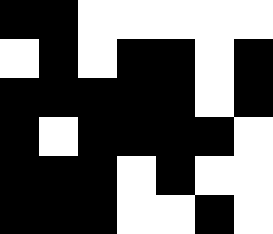[["black", "black", "white", "white", "white", "white", "white"], ["white", "black", "white", "black", "black", "white", "black"], ["black", "black", "black", "black", "black", "white", "black"], ["black", "white", "black", "black", "black", "black", "white"], ["black", "black", "black", "white", "black", "white", "white"], ["black", "black", "black", "white", "white", "black", "white"]]